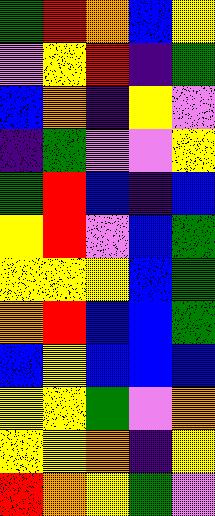[["green", "red", "orange", "blue", "yellow"], ["violet", "yellow", "red", "indigo", "green"], ["blue", "orange", "indigo", "yellow", "violet"], ["indigo", "green", "violet", "violet", "yellow"], ["green", "red", "blue", "indigo", "blue"], ["yellow", "red", "violet", "blue", "green"], ["yellow", "yellow", "yellow", "blue", "green"], ["orange", "red", "blue", "blue", "green"], ["blue", "yellow", "blue", "blue", "blue"], ["yellow", "yellow", "green", "violet", "orange"], ["yellow", "yellow", "orange", "indigo", "yellow"], ["red", "orange", "yellow", "green", "violet"]]